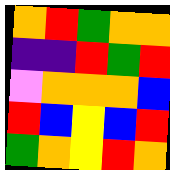[["orange", "red", "green", "orange", "orange"], ["indigo", "indigo", "red", "green", "red"], ["violet", "orange", "orange", "orange", "blue"], ["red", "blue", "yellow", "blue", "red"], ["green", "orange", "yellow", "red", "orange"]]